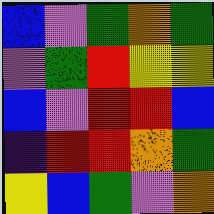[["blue", "violet", "green", "orange", "green"], ["violet", "green", "red", "yellow", "yellow"], ["blue", "violet", "red", "red", "blue"], ["indigo", "red", "red", "orange", "green"], ["yellow", "blue", "green", "violet", "orange"]]